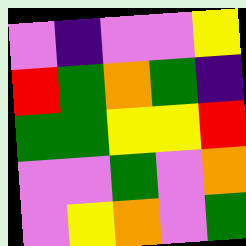[["violet", "indigo", "violet", "violet", "yellow"], ["red", "green", "orange", "green", "indigo"], ["green", "green", "yellow", "yellow", "red"], ["violet", "violet", "green", "violet", "orange"], ["violet", "yellow", "orange", "violet", "green"]]